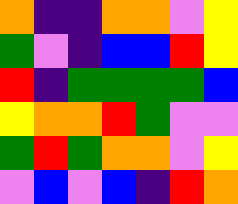[["orange", "indigo", "indigo", "orange", "orange", "violet", "yellow"], ["green", "violet", "indigo", "blue", "blue", "red", "yellow"], ["red", "indigo", "green", "green", "green", "green", "blue"], ["yellow", "orange", "orange", "red", "green", "violet", "violet"], ["green", "red", "green", "orange", "orange", "violet", "yellow"], ["violet", "blue", "violet", "blue", "indigo", "red", "orange"]]